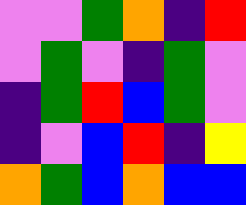[["violet", "violet", "green", "orange", "indigo", "red"], ["violet", "green", "violet", "indigo", "green", "violet"], ["indigo", "green", "red", "blue", "green", "violet"], ["indigo", "violet", "blue", "red", "indigo", "yellow"], ["orange", "green", "blue", "orange", "blue", "blue"]]